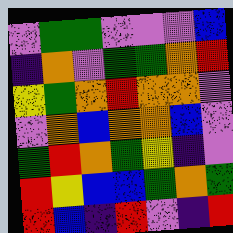[["violet", "green", "green", "violet", "violet", "violet", "blue"], ["indigo", "orange", "violet", "green", "green", "orange", "red"], ["yellow", "green", "orange", "red", "orange", "orange", "violet"], ["violet", "orange", "blue", "orange", "orange", "blue", "violet"], ["green", "red", "orange", "green", "yellow", "indigo", "violet"], ["red", "yellow", "blue", "blue", "green", "orange", "green"], ["red", "blue", "indigo", "red", "violet", "indigo", "red"]]